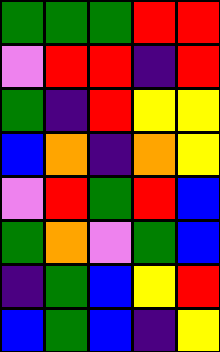[["green", "green", "green", "red", "red"], ["violet", "red", "red", "indigo", "red"], ["green", "indigo", "red", "yellow", "yellow"], ["blue", "orange", "indigo", "orange", "yellow"], ["violet", "red", "green", "red", "blue"], ["green", "orange", "violet", "green", "blue"], ["indigo", "green", "blue", "yellow", "red"], ["blue", "green", "blue", "indigo", "yellow"]]